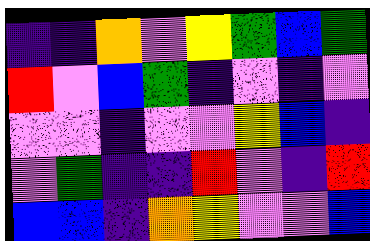[["indigo", "indigo", "orange", "violet", "yellow", "green", "blue", "green"], ["red", "violet", "blue", "green", "indigo", "violet", "indigo", "violet"], ["violet", "violet", "indigo", "violet", "violet", "yellow", "blue", "indigo"], ["violet", "green", "indigo", "indigo", "red", "violet", "indigo", "red"], ["blue", "blue", "indigo", "orange", "yellow", "violet", "violet", "blue"]]